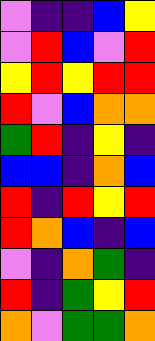[["violet", "indigo", "indigo", "blue", "yellow"], ["violet", "red", "blue", "violet", "red"], ["yellow", "red", "yellow", "red", "red"], ["red", "violet", "blue", "orange", "orange"], ["green", "red", "indigo", "yellow", "indigo"], ["blue", "blue", "indigo", "orange", "blue"], ["red", "indigo", "red", "yellow", "red"], ["red", "orange", "blue", "indigo", "blue"], ["violet", "indigo", "orange", "green", "indigo"], ["red", "indigo", "green", "yellow", "red"], ["orange", "violet", "green", "green", "orange"]]